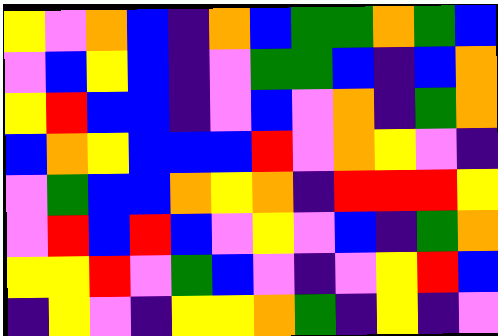[["yellow", "violet", "orange", "blue", "indigo", "orange", "blue", "green", "green", "orange", "green", "blue"], ["violet", "blue", "yellow", "blue", "indigo", "violet", "green", "green", "blue", "indigo", "blue", "orange"], ["yellow", "red", "blue", "blue", "indigo", "violet", "blue", "violet", "orange", "indigo", "green", "orange"], ["blue", "orange", "yellow", "blue", "blue", "blue", "red", "violet", "orange", "yellow", "violet", "indigo"], ["violet", "green", "blue", "blue", "orange", "yellow", "orange", "indigo", "red", "red", "red", "yellow"], ["violet", "red", "blue", "red", "blue", "violet", "yellow", "violet", "blue", "indigo", "green", "orange"], ["yellow", "yellow", "red", "violet", "green", "blue", "violet", "indigo", "violet", "yellow", "red", "blue"], ["indigo", "yellow", "violet", "indigo", "yellow", "yellow", "orange", "green", "indigo", "yellow", "indigo", "violet"]]